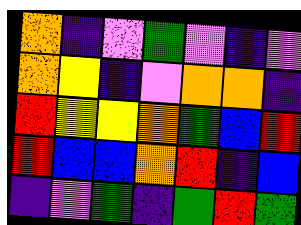[["orange", "indigo", "violet", "green", "violet", "indigo", "violet"], ["orange", "yellow", "indigo", "violet", "orange", "orange", "indigo"], ["red", "yellow", "yellow", "orange", "green", "blue", "red"], ["red", "blue", "blue", "orange", "red", "indigo", "blue"], ["indigo", "violet", "green", "indigo", "green", "red", "green"]]